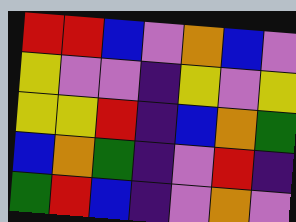[["red", "red", "blue", "violet", "orange", "blue", "violet"], ["yellow", "violet", "violet", "indigo", "yellow", "violet", "yellow"], ["yellow", "yellow", "red", "indigo", "blue", "orange", "green"], ["blue", "orange", "green", "indigo", "violet", "red", "indigo"], ["green", "red", "blue", "indigo", "violet", "orange", "violet"]]